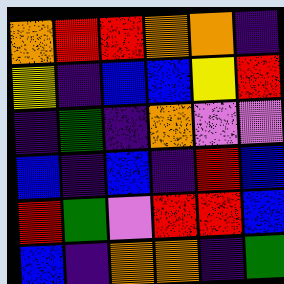[["orange", "red", "red", "orange", "orange", "indigo"], ["yellow", "indigo", "blue", "blue", "yellow", "red"], ["indigo", "green", "indigo", "orange", "violet", "violet"], ["blue", "indigo", "blue", "indigo", "red", "blue"], ["red", "green", "violet", "red", "red", "blue"], ["blue", "indigo", "orange", "orange", "indigo", "green"]]